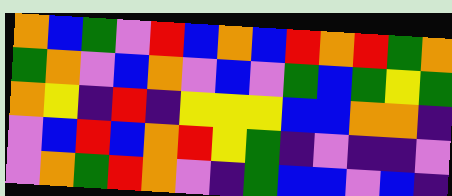[["orange", "blue", "green", "violet", "red", "blue", "orange", "blue", "red", "orange", "red", "green", "orange"], ["green", "orange", "violet", "blue", "orange", "violet", "blue", "violet", "green", "blue", "green", "yellow", "green"], ["orange", "yellow", "indigo", "red", "indigo", "yellow", "yellow", "yellow", "blue", "blue", "orange", "orange", "indigo"], ["violet", "blue", "red", "blue", "orange", "red", "yellow", "green", "indigo", "violet", "indigo", "indigo", "violet"], ["violet", "orange", "green", "red", "orange", "violet", "indigo", "green", "blue", "blue", "violet", "blue", "indigo"]]